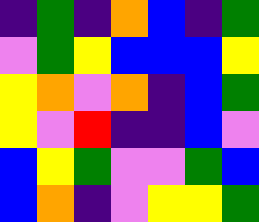[["indigo", "green", "indigo", "orange", "blue", "indigo", "green"], ["violet", "green", "yellow", "blue", "blue", "blue", "yellow"], ["yellow", "orange", "violet", "orange", "indigo", "blue", "green"], ["yellow", "violet", "red", "indigo", "indigo", "blue", "violet"], ["blue", "yellow", "green", "violet", "violet", "green", "blue"], ["blue", "orange", "indigo", "violet", "yellow", "yellow", "green"]]